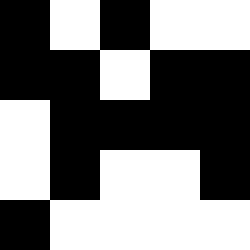[["black", "white", "black", "white", "white"], ["black", "black", "white", "black", "black"], ["white", "black", "black", "black", "black"], ["white", "black", "white", "white", "black"], ["black", "white", "white", "white", "white"]]